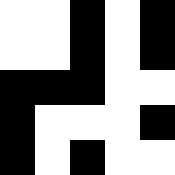[["white", "white", "black", "white", "black"], ["white", "white", "black", "white", "black"], ["black", "black", "black", "white", "white"], ["black", "white", "white", "white", "black"], ["black", "white", "black", "white", "white"]]